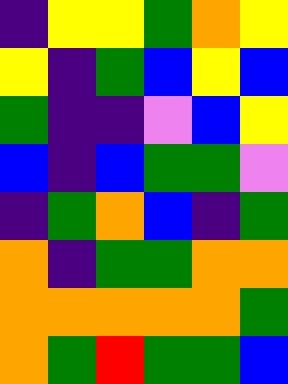[["indigo", "yellow", "yellow", "green", "orange", "yellow"], ["yellow", "indigo", "green", "blue", "yellow", "blue"], ["green", "indigo", "indigo", "violet", "blue", "yellow"], ["blue", "indigo", "blue", "green", "green", "violet"], ["indigo", "green", "orange", "blue", "indigo", "green"], ["orange", "indigo", "green", "green", "orange", "orange"], ["orange", "orange", "orange", "orange", "orange", "green"], ["orange", "green", "red", "green", "green", "blue"]]